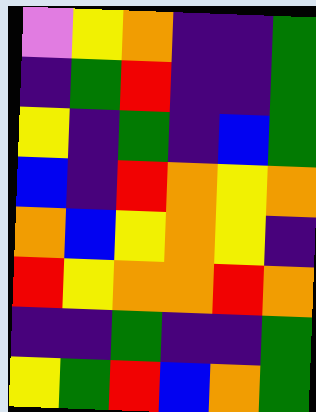[["violet", "yellow", "orange", "indigo", "indigo", "green"], ["indigo", "green", "red", "indigo", "indigo", "green"], ["yellow", "indigo", "green", "indigo", "blue", "green"], ["blue", "indigo", "red", "orange", "yellow", "orange"], ["orange", "blue", "yellow", "orange", "yellow", "indigo"], ["red", "yellow", "orange", "orange", "red", "orange"], ["indigo", "indigo", "green", "indigo", "indigo", "green"], ["yellow", "green", "red", "blue", "orange", "green"]]